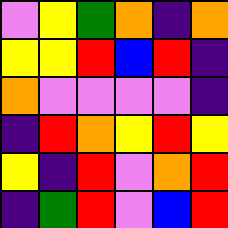[["violet", "yellow", "green", "orange", "indigo", "orange"], ["yellow", "yellow", "red", "blue", "red", "indigo"], ["orange", "violet", "violet", "violet", "violet", "indigo"], ["indigo", "red", "orange", "yellow", "red", "yellow"], ["yellow", "indigo", "red", "violet", "orange", "red"], ["indigo", "green", "red", "violet", "blue", "red"]]